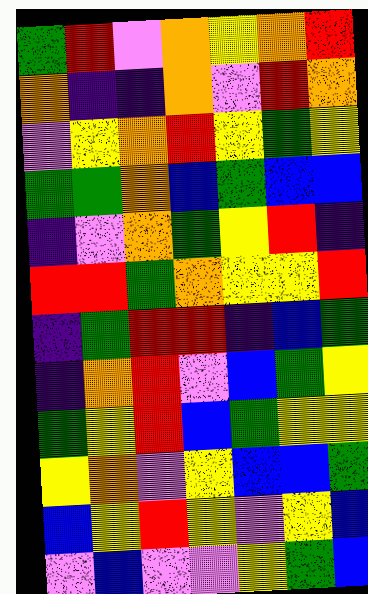[["green", "red", "violet", "orange", "yellow", "orange", "red"], ["orange", "indigo", "indigo", "orange", "violet", "red", "orange"], ["violet", "yellow", "orange", "red", "yellow", "green", "yellow"], ["green", "green", "orange", "blue", "green", "blue", "blue"], ["indigo", "violet", "orange", "green", "yellow", "red", "indigo"], ["red", "red", "green", "orange", "yellow", "yellow", "red"], ["indigo", "green", "red", "red", "indigo", "blue", "green"], ["indigo", "orange", "red", "violet", "blue", "green", "yellow"], ["green", "yellow", "red", "blue", "green", "yellow", "yellow"], ["yellow", "orange", "violet", "yellow", "blue", "blue", "green"], ["blue", "yellow", "red", "yellow", "violet", "yellow", "blue"], ["violet", "blue", "violet", "violet", "yellow", "green", "blue"]]